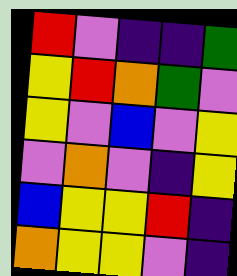[["red", "violet", "indigo", "indigo", "green"], ["yellow", "red", "orange", "green", "violet"], ["yellow", "violet", "blue", "violet", "yellow"], ["violet", "orange", "violet", "indigo", "yellow"], ["blue", "yellow", "yellow", "red", "indigo"], ["orange", "yellow", "yellow", "violet", "indigo"]]